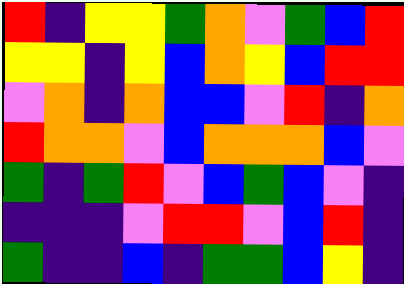[["red", "indigo", "yellow", "yellow", "green", "orange", "violet", "green", "blue", "red"], ["yellow", "yellow", "indigo", "yellow", "blue", "orange", "yellow", "blue", "red", "red"], ["violet", "orange", "indigo", "orange", "blue", "blue", "violet", "red", "indigo", "orange"], ["red", "orange", "orange", "violet", "blue", "orange", "orange", "orange", "blue", "violet"], ["green", "indigo", "green", "red", "violet", "blue", "green", "blue", "violet", "indigo"], ["indigo", "indigo", "indigo", "violet", "red", "red", "violet", "blue", "red", "indigo"], ["green", "indigo", "indigo", "blue", "indigo", "green", "green", "blue", "yellow", "indigo"]]